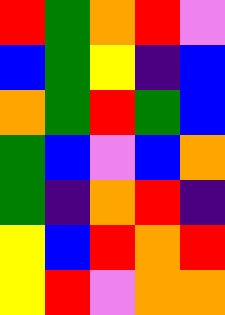[["red", "green", "orange", "red", "violet"], ["blue", "green", "yellow", "indigo", "blue"], ["orange", "green", "red", "green", "blue"], ["green", "blue", "violet", "blue", "orange"], ["green", "indigo", "orange", "red", "indigo"], ["yellow", "blue", "red", "orange", "red"], ["yellow", "red", "violet", "orange", "orange"]]